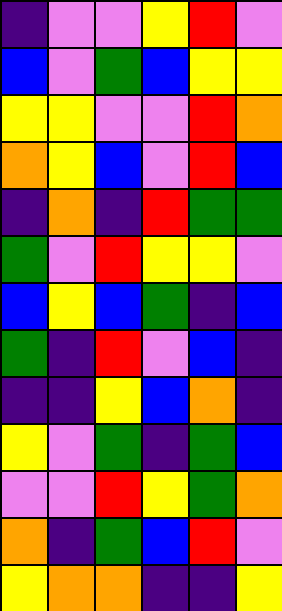[["indigo", "violet", "violet", "yellow", "red", "violet"], ["blue", "violet", "green", "blue", "yellow", "yellow"], ["yellow", "yellow", "violet", "violet", "red", "orange"], ["orange", "yellow", "blue", "violet", "red", "blue"], ["indigo", "orange", "indigo", "red", "green", "green"], ["green", "violet", "red", "yellow", "yellow", "violet"], ["blue", "yellow", "blue", "green", "indigo", "blue"], ["green", "indigo", "red", "violet", "blue", "indigo"], ["indigo", "indigo", "yellow", "blue", "orange", "indigo"], ["yellow", "violet", "green", "indigo", "green", "blue"], ["violet", "violet", "red", "yellow", "green", "orange"], ["orange", "indigo", "green", "blue", "red", "violet"], ["yellow", "orange", "orange", "indigo", "indigo", "yellow"]]